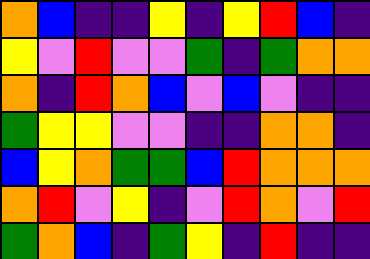[["orange", "blue", "indigo", "indigo", "yellow", "indigo", "yellow", "red", "blue", "indigo"], ["yellow", "violet", "red", "violet", "violet", "green", "indigo", "green", "orange", "orange"], ["orange", "indigo", "red", "orange", "blue", "violet", "blue", "violet", "indigo", "indigo"], ["green", "yellow", "yellow", "violet", "violet", "indigo", "indigo", "orange", "orange", "indigo"], ["blue", "yellow", "orange", "green", "green", "blue", "red", "orange", "orange", "orange"], ["orange", "red", "violet", "yellow", "indigo", "violet", "red", "orange", "violet", "red"], ["green", "orange", "blue", "indigo", "green", "yellow", "indigo", "red", "indigo", "indigo"]]